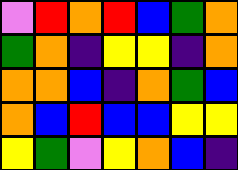[["violet", "red", "orange", "red", "blue", "green", "orange"], ["green", "orange", "indigo", "yellow", "yellow", "indigo", "orange"], ["orange", "orange", "blue", "indigo", "orange", "green", "blue"], ["orange", "blue", "red", "blue", "blue", "yellow", "yellow"], ["yellow", "green", "violet", "yellow", "orange", "blue", "indigo"]]